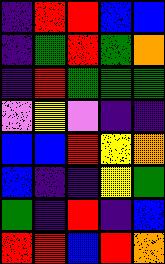[["indigo", "red", "red", "blue", "blue"], ["indigo", "green", "red", "green", "orange"], ["indigo", "red", "green", "green", "green"], ["violet", "yellow", "violet", "indigo", "indigo"], ["blue", "blue", "red", "yellow", "orange"], ["blue", "indigo", "indigo", "yellow", "green"], ["green", "indigo", "red", "indigo", "blue"], ["red", "red", "blue", "red", "orange"]]